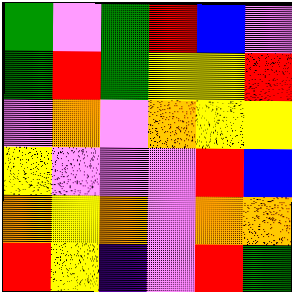[["green", "violet", "green", "red", "blue", "violet"], ["green", "red", "green", "yellow", "yellow", "red"], ["violet", "orange", "violet", "orange", "yellow", "yellow"], ["yellow", "violet", "violet", "violet", "red", "blue"], ["orange", "yellow", "orange", "violet", "orange", "orange"], ["red", "yellow", "indigo", "violet", "red", "green"]]